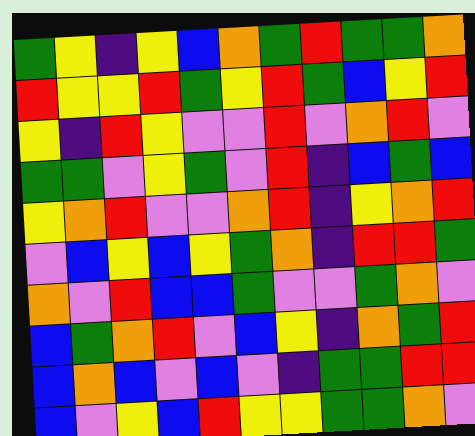[["green", "yellow", "indigo", "yellow", "blue", "orange", "green", "red", "green", "green", "orange"], ["red", "yellow", "yellow", "red", "green", "yellow", "red", "green", "blue", "yellow", "red"], ["yellow", "indigo", "red", "yellow", "violet", "violet", "red", "violet", "orange", "red", "violet"], ["green", "green", "violet", "yellow", "green", "violet", "red", "indigo", "blue", "green", "blue"], ["yellow", "orange", "red", "violet", "violet", "orange", "red", "indigo", "yellow", "orange", "red"], ["violet", "blue", "yellow", "blue", "yellow", "green", "orange", "indigo", "red", "red", "green"], ["orange", "violet", "red", "blue", "blue", "green", "violet", "violet", "green", "orange", "violet"], ["blue", "green", "orange", "red", "violet", "blue", "yellow", "indigo", "orange", "green", "red"], ["blue", "orange", "blue", "violet", "blue", "violet", "indigo", "green", "green", "red", "red"], ["blue", "violet", "yellow", "blue", "red", "yellow", "yellow", "green", "green", "orange", "violet"]]